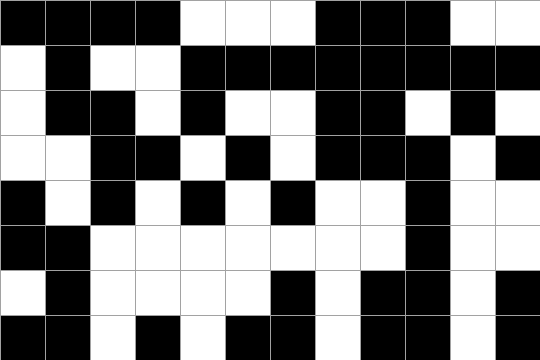[["black", "black", "black", "black", "white", "white", "white", "black", "black", "black", "white", "white"], ["white", "black", "white", "white", "black", "black", "black", "black", "black", "black", "black", "black"], ["white", "black", "black", "white", "black", "white", "white", "black", "black", "white", "black", "white"], ["white", "white", "black", "black", "white", "black", "white", "black", "black", "black", "white", "black"], ["black", "white", "black", "white", "black", "white", "black", "white", "white", "black", "white", "white"], ["black", "black", "white", "white", "white", "white", "white", "white", "white", "black", "white", "white"], ["white", "black", "white", "white", "white", "white", "black", "white", "black", "black", "white", "black"], ["black", "black", "white", "black", "white", "black", "black", "white", "black", "black", "white", "black"]]